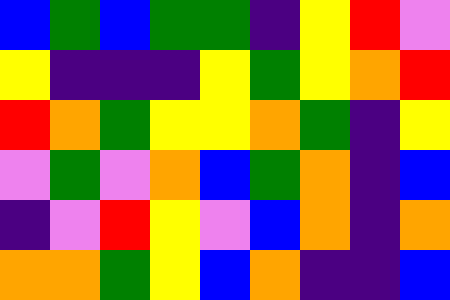[["blue", "green", "blue", "green", "green", "indigo", "yellow", "red", "violet"], ["yellow", "indigo", "indigo", "indigo", "yellow", "green", "yellow", "orange", "red"], ["red", "orange", "green", "yellow", "yellow", "orange", "green", "indigo", "yellow"], ["violet", "green", "violet", "orange", "blue", "green", "orange", "indigo", "blue"], ["indigo", "violet", "red", "yellow", "violet", "blue", "orange", "indigo", "orange"], ["orange", "orange", "green", "yellow", "blue", "orange", "indigo", "indigo", "blue"]]